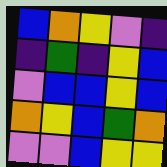[["blue", "orange", "yellow", "violet", "indigo"], ["indigo", "green", "indigo", "yellow", "blue"], ["violet", "blue", "blue", "yellow", "blue"], ["orange", "yellow", "blue", "green", "orange"], ["violet", "violet", "blue", "yellow", "yellow"]]